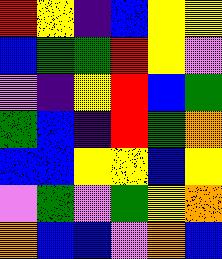[["red", "yellow", "indigo", "blue", "yellow", "yellow"], ["blue", "green", "green", "red", "yellow", "violet"], ["violet", "indigo", "yellow", "red", "blue", "green"], ["green", "blue", "indigo", "red", "green", "orange"], ["blue", "blue", "yellow", "yellow", "blue", "yellow"], ["violet", "green", "violet", "green", "yellow", "orange"], ["orange", "blue", "blue", "violet", "orange", "blue"]]